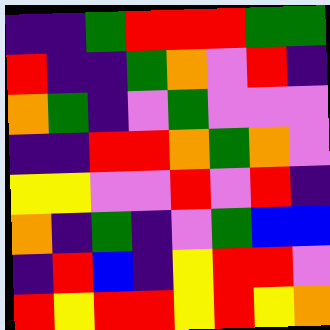[["indigo", "indigo", "green", "red", "red", "red", "green", "green"], ["red", "indigo", "indigo", "green", "orange", "violet", "red", "indigo"], ["orange", "green", "indigo", "violet", "green", "violet", "violet", "violet"], ["indigo", "indigo", "red", "red", "orange", "green", "orange", "violet"], ["yellow", "yellow", "violet", "violet", "red", "violet", "red", "indigo"], ["orange", "indigo", "green", "indigo", "violet", "green", "blue", "blue"], ["indigo", "red", "blue", "indigo", "yellow", "red", "red", "violet"], ["red", "yellow", "red", "red", "yellow", "red", "yellow", "orange"]]